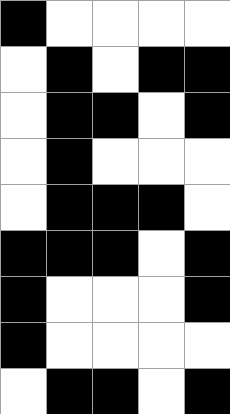[["black", "white", "white", "white", "white"], ["white", "black", "white", "black", "black"], ["white", "black", "black", "white", "black"], ["white", "black", "white", "white", "white"], ["white", "black", "black", "black", "white"], ["black", "black", "black", "white", "black"], ["black", "white", "white", "white", "black"], ["black", "white", "white", "white", "white"], ["white", "black", "black", "white", "black"]]